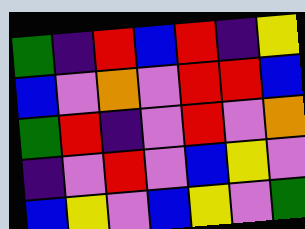[["green", "indigo", "red", "blue", "red", "indigo", "yellow"], ["blue", "violet", "orange", "violet", "red", "red", "blue"], ["green", "red", "indigo", "violet", "red", "violet", "orange"], ["indigo", "violet", "red", "violet", "blue", "yellow", "violet"], ["blue", "yellow", "violet", "blue", "yellow", "violet", "green"]]